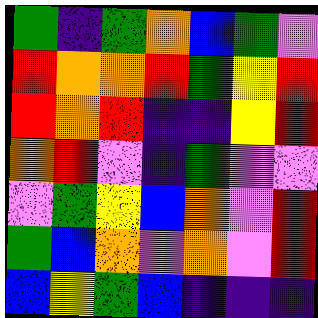[["green", "indigo", "green", "orange", "blue", "green", "violet"], ["red", "orange", "orange", "red", "green", "yellow", "red"], ["red", "orange", "red", "indigo", "indigo", "yellow", "red"], ["orange", "red", "violet", "indigo", "green", "violet", "violet"], ["violet", "green", "yellow", "blue", "orange", "violet", "red"], ["green", "blue", "orange", "violet", "orange", "violet", "red"], ["blue", "yellow", "green", "blue", "indigo", "indigo", "indigo"]]